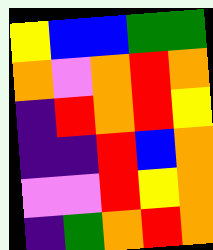[["yellow", "blue", "blue", "green", "green"], ["orange", "violet", "orange", "red", "orange"], ["indigo", "red", "orange", "red", "yellow"], ["indigo", "indigo", "red", "blue", "orange"], ["violet", "violet", "red", "yellow", "orange"], ["indigo", "green", "orange", "red", "orange"]]